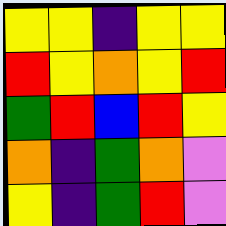[["yellow", "yellow", "indigo", "yellow", "yellow"], ["red", "yellow", "orange", "yellow", "red"], ["green", "red", "blue", "red", "yellow"], ["orange", "indigo", "green", "orange", "violet"], ["yellow", "indigo", "green", "red", "violet"]]